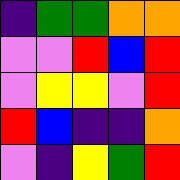[["indigo", "green", "green", "orange", "orange"], ["violet", "violet", "red", "blue", "red"], ["violet", "yellow", "yellow", "violet", "red"], ["red", "blue", "indigo", "indigo", "orange"], ["violet", "indigo", "yellow", "green", "red"]]